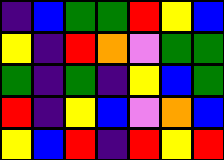[["indigo", "blue", "green", "green", "red", "yellow", "blue"], ["yellow", "indigo", "red", "orange", "violet", "green", "green"], ["green", "indigo", "green", "indigo", "yellow", "blue", "green"], ["red", "indigo", "yellow", "blue", "violet", "orange", "blue"], ["yellow", "blue", "red", "indigo", "red", "yellow", "red"]]